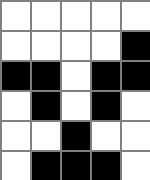[["white", "white", "white", "white", "white"], ["white", "white", "white", "white", "black"], ["black", "black", "white", "black", "black"], ["white", "black", "white", "black", "white"], ["white", "white", "black", "white", "white"], ["white", "black", "black", "black", "white"]]